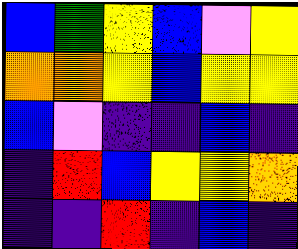[["blue", "green", "yellow", "blue", "violet", "yellow"], ["orange", "orange", "yellow", "blue", "yellow", "yellow"], ["blue", "violet", "indigo", "indigo", "blue", "indigo"], ["indigo", "red", "blue", "yellow", "yellow", "orange"], ["indigo", "indigo", "red", "indigo", "blue", "indigo"]]